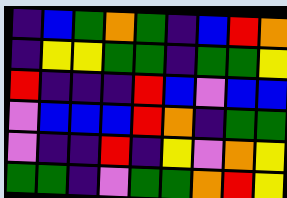[["indigo", "blue", "green", "orange", "green", "indigo", "blue", "red", "orange"], ["indigo", "yellow", "yellow", "green", "green", "indigo", "green", "green", "yellow"], ["red", "indigo", "indigo", "indigo", "red", "blue", "violet", "blue", "blue"], ["violet", "blue", "blue", "blue", "red", "orange", "indigo", "green", "green"], ["violet", "indigo", "indigo", "red", "indigo", "yellow", "violet", "orange", "yellow"], ["green", "green", "indigo", "violet", "green", "green", "orange", "red", "yellow"]]